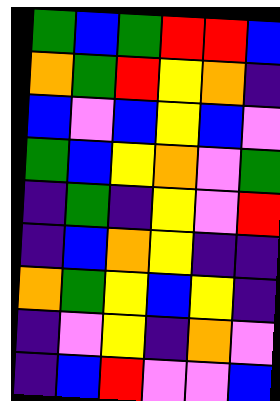[["green", "blue", "green", "red", "red", "blue"], ["orange", "green", "red", "yellow", "orange", "indigo"], ["blue", "violet", "blue", "yellow", "blue", "violet"], ["green", "blue", "yellow", "orange", "violet", "green"], ["indigo", "green", "indigo", "yellow", "violet", "red"], ["indigo", "blue", "orange", "yellow", "indigo", "indigo"], ["orange", "green", "yellow", "blue", "yellow", "indigo"], ["indigo", "violet", "yellow", "indigo", "orange", "violet"], ["indigo", "blue", "red", "violet", "violet", "blue"]]